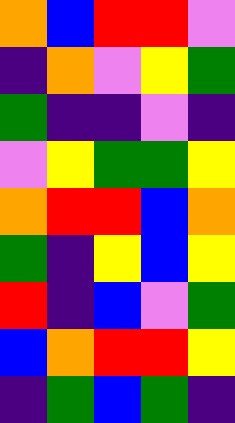[["orange", "blue", "red", "red", "violet"], ["indigo", "orange", "violet", "yellow", "green"], ["green", "indigo", "indigo", "violet", "indigo"], ["violet", "yellow", "green", "green", "yellow"], ["orange", "red", "red", "blue", "orange"], ["green", "indigo", "yellow", "blue", "yellow"], ["red", "indigo", "blue", "violet", "green"], ["blue", "orange", "red", "red", "yellow"], ["indigo", "green", "blue", "green", "indigo"]]